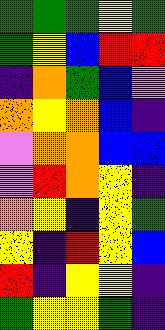[["green", "green", "green", "yellow", "green"], ["green", "yellow", "blue", "red", "red"], ["indigo", "orange", "green", "blue", "violet"], ["orange", "yellow", "orange", "blue", "indigo"], ["violet", "orange", "orange", "blue", "blue"], ["violet", "red", "orange", "yellow", "indigo"], ["orange", "yellow", "indigo", "yellow", "green"], ["yellow", "indigo", "red", "yellow", "blue"], ["red", "indigo", "yellow", "yellow", "indigo"], ["green", "yellow", "yellow", "green", "indigo"]]